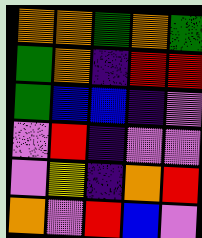[["orange", "orange", "green", "orange", "green"], ["green", "orange", "indigo", "red", "red"], ["green", "blue", "blue", "indigo", "violet"], ["violet", "red", "indigo", "violet", "violet"], ["violet", "yellow", "indigo", "orange", "red"], ["orange", "violet", "red", "blue", "violet"]]